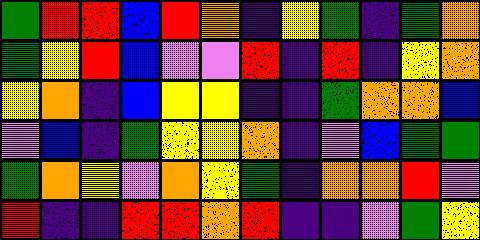[["green", "red", "red", "blue", "red", "orange", "indigo", "yellow", "green", "indigo", "green", "orange"], ["green", "yellow", "red", "blue", "violet", "violet", "red", "indigo", "red", "indigo", "yellow", "orange"], ["yellow", "orange", "indigo", "blue", "yellow", "yellow", "indigo", "indigo", "green", "orange", "orange", "blue"], ["violet", "blue", "indigo", "green", "yellow", "yellow", "orange", "indigo", "violet", "blue", "green", "green"], ["green", "orange", "yellow", "violet", "orange", "yellow", "green", "indigo", "orange", "orange", "red", "violet"], ["red", "indigo", "indigo", "red", "red", "orange", "red", "indigo", "indigo", "violet", "green", "yellow"]]